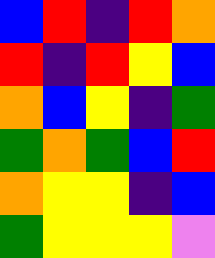[["blue", "red", "indigo", "red", "orange"], ["red", "indigo", "red", "yellow", "blue"], ["orange", "blue", "yellow", "indigo", "green"], ["green", "orange", "green", "blue", "red"], ["orange", "yellow", "yellow", "indigo", "blue"], ["green", "yellow", "yellow", "yellow", "violet"]]